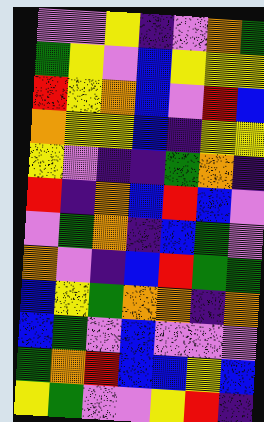[["violet", "violet", "yellow", "indigo", "violet", "orange", "green"], ["green", "yellow", "violet", "blue", "yellow", "yellow", "yellow"], ["red", "yellow", "orange", "blue", "violet", "red", "blue"], ["orange", "yellow", "yellow", "blue", "indigo", "yellow", "yellow"], ["yellow", "violet", "indigo", "indigo", "green", "orange", "indigo"], ["red", "indigo", "orange", "blue", "red", "blue", "violet"], ["violet", "green", "orange", "indigo", "blue", "green", "violet"], ["orange", "violet", "indigo", "blue", "red", "green", "green"], ["blue", "yellow", "green", "orange", "orange", "indigo", "orange"], ["blue", "green", "violet", "blue", "violet", "violet", "violet"], ["green", "orange", "red", "blue", "blue", "yellow", "blue"], ["yellow", "green", "violet", "violet", "yellow", "red", "indigo"]]